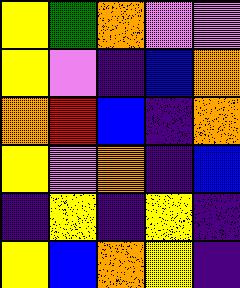[["yellow", "green", "orange", "violet", "violet"], ["yellow", "violet", "indigo", "blue", "orange"], ["orange", "red", "blue", "indigo", "orange"], ["yellow", "violet", "orange", "indigo", "blue"], ["indigo", "yellow", "indigo", "yellow", "indigo"], ["yellow", "blue", "orange", "yellow", "indigo"]]